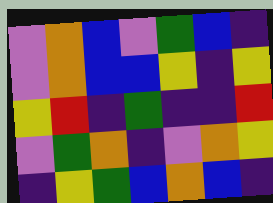[["violet", "orange", "blue", "violet", "green", "blue", "indigo"], ["violet", "orange", "blue", "blue", "yellow", "indigo", "yellow"], ["yellow", "red", "indigo", "green", "indigo", "indigo", "red"], ["violet", "green", "orange", "indigo", "violet", "orange", "yellow"], ["indigo", "yellow", "green", "blue", "orange", "blue", "indigo"]]